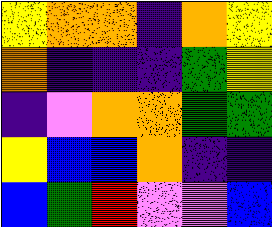[["yellow", "orange", "orange", "indigo", "orange", "yellow"], ["orange", "indigo", "indigo", "indigo", "green", "yellow"], ["indigo", "violet", "orange", "orange", "green", "green"], ["yellow", "blue", "blue", "orange", "indigo", "indigo"], ["blue", "green", "red", "violet", "violet", "blue"]]